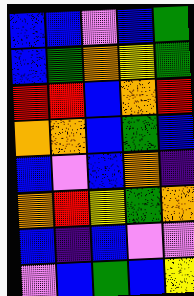[["blue", "blue", "violet", "blue", "green"], ["blue", "green", "orange", "yellow", "green"], ["red", "red", "blue", "orange", "red"], ["orange", "orange", "blue", "green", "blue"], ["blue", "violet", "blue", "orange", "indigo"], ["orange", "red", "yellow", "green", "orange"], ["blue", "indigo", "blue", "violet", "violet"], ["violet", "blue", "green", "blue", "yellow"]]